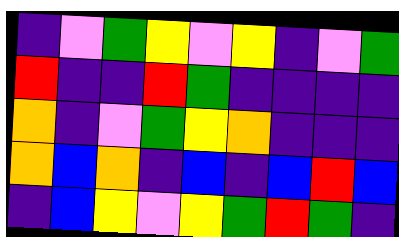[["indigo", "violet", "green", "yellow", "violet", "yellow", "indigo", "violet", "green"], ["red", "indigo", "indigo", "red", "green", "indigo", "indigo", "indigo", "indigo"], ["orange", "indigo", "violet", "green", "yellow", "orange", "indigo", "indigo", "indigo"], ["orange", "blue", "orange", "indigo", "blue", "indigo", "blue", "red", "blue"], ["indigo", "blue", "yellow", "violet", "yellow", "green", "red", "green", "indigo"]]